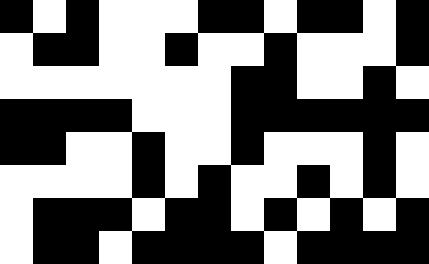[["black", "white", "black", "white", "white", "white", "black", "black", "white", "black", "black", "white", "black"], ["white", "black", "black", "white", "white", "black", "white", "white", "black", "white", "white", "white", "black"], ["white", "white", "white", "white", "white", "white", "white", "black", "black", "white", "white", "black", "white"], ["black", "black", "black", "black", "white", "white", "white", "black", "black", "black", "black", "black", "black"], ["black", "black", "white", "white", "black", "white", "white", "black", "white", "white", "white", "black", "white"], ["white", "white", "white", "white", "black", "white", "black", "white", "white", "black", "white", "black", "white"], ["white", "black", "black", "black", "white", "black", "black", "white", "black", "white", "black", "white", "black"], ["white", "black", "black", "white", "black", "black", "black", "black", "white", "black", "black", "black", "black"]]